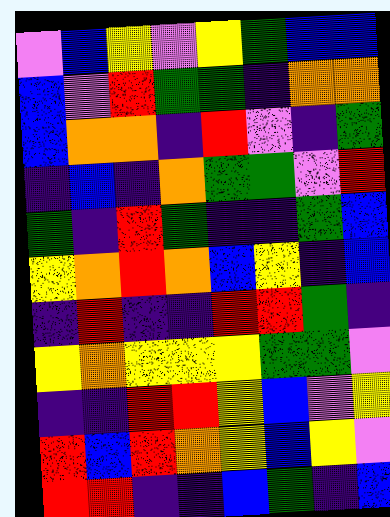[["violet", "blue", "yellow", "violet", "yellow", "green", "blue", "blue"], ["blue", "violet", "red", "green", "green", "indigo", "orange", "orange"], ["blue", "orange", "orange", "indigo", "red", "violet", "indigo", "green"], ["indigo", "blue", "indigo", "orange", "green", "green", "violet", "red"], ["green", "indigo", "red", "green", "indigo", "indigo", "green", "blue"], ["yellow", "orange", "red", "orange", "blue", "yellow", "indigo", "blue"], ["indigo", "red", "indigo", "indigo", "red", "red", "green", "indigo"], ["yellow", "orange", "yellow", "yellow", "yellow", "green", "green", "violet"], ["indigo", "indigo", "red", "red", "yellow", "blue", "violet", "yellow"], ["red", "blue", "red", "orange", "yellow", "blue", "yellow", "violet"], ["red", "red", "indigo", "indigo", "blue", "green", "indigo", "blue"]]